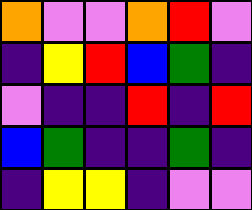[["orange", "violet", "violet", "orange", "red", "violet"], ["indigo", "yellow", "red", "blue", "green", "indigo"], ["violet", "indigo", "indigo", "red", "indigo", "red"], ["blue", "green", "indigo", "indigo", "green", "indigo"], ["indigo", "yellow", "yellow", "indigo", "violet", "violet"]]